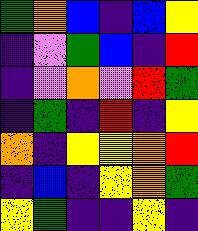[["green", "orange", "blue", "indigo", "blue", "yellow"], ["indigo", "violet", "green", "blue", "indigo", "red"], ["indigo", "violet", "orange", "violet", "red", "green"], ["indigo", "green", "indigo", "red", "indigo", "yellow"], ["orange", "indigo", "yellow", "yellow", "orange", "red"], ["indigo", "blue", "indigo", "yellow", "orange", "green"], ["yellow", "green", "indigo", "indigo", "yellow", "indigo"]]